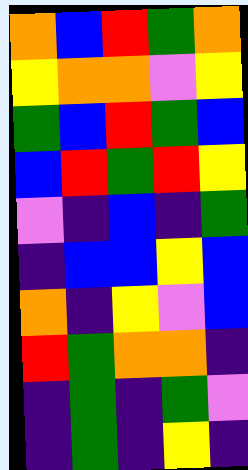[["orange", "blue", "red", "green", "orange"], ["yellow", "orange", "orange", "violet", "yellow"], ["green", "blue", "red", "green", "blue"], ["blue", "red", "green", "red", "yellow"], ["violet", "indigo", "blue", "indigo", "green"], ["indigo", "blue", "blue", "yellow", "blue"], ["orange", "indigo", "yellow", "violet", "blue"], ["red", "green", "orange", "orange", "indigo"], ["indigo", "green", "indigo", "green", "violet"], ["indigo", "green", "indigo", "yellow", "indigo"]]